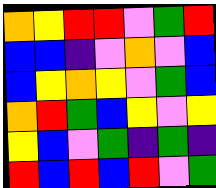[["orange", "yellow", "red", "red", "violet", "green", "red"], ["blue", "blue", "indigo", "violet", "orange", "violet", "blue"], ["blue", "yellow", "orange", "yellow", "violet", "green", "blue"], ["orange", "red", "green", "blue", "yellow", "violet", "yellow"], ["yellow", "blue", "violet", "green", "indigo", "green", "indigo"], ["red", "blue", "red", "blue", "red", "violet", "green"]]